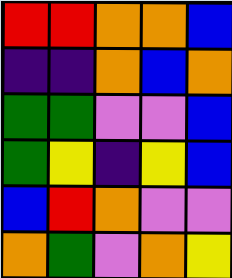[["red", "red", "orange", "orange", "blue"], ["indigo", "indigo", "orange", "blue", "orange"], ["green", "green", "violet", "violet", "blue"], ["green", "yellow", "indigo", "yellow", "blue"], ["blue", "red", "orange", "violet", "violet"], ["orange", "green", "violet", "orange", "yellow"]]